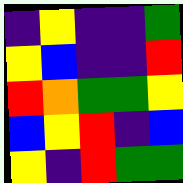[["indigo", "yellow", "indigo", "indigo", "green"], ["yellow", "blue", "indigo", "indigo", "red"], ["red", "orange", "green", "green", "yellow"], ["blue", "yellow", "red", "indigo", "blue"], ["yellow", "indigo", "red", "green", "green"]]